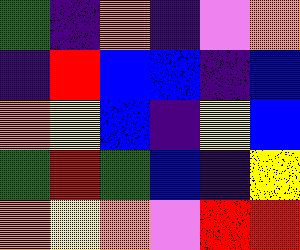[["green", "indigo", "orange", "indigo", "violet", "orange"], ["indigo", "red", "blue", "blue", "indigo", "blue"], ["orange", "yellow", "blue", "indigo", "yellow", "blue"], ["green", "red", "green", "blue", "indigo", "yellow"], ["orange", "yellow", "orange", "violet", "red", "red"]]